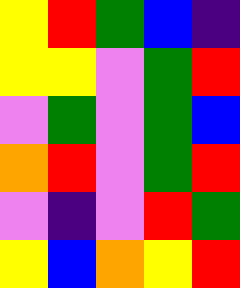[["yellow", "red", "green", "blue", "indigo"], ["yellow", "yellow", "violet", "green", "red"], ["violet", "green", "violet", "green", "blue"], ["orange", "red", "violet", "green", "red"], ["violet", "indigo", "violet", "red", "green"], ["yellow", "blue", "orange", "yellow", "red"]]